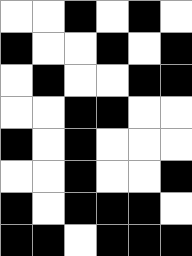[["white", "white", "black", "white", "black", "white"], ["black", "white", "white", "black", "white", "black"], ["white", "black", "white", "white", "black", "black"], ["white", "white", "black", "black", "white", "white"], ["black", "white", "black", "white", "white", "white"], ["white", "white", "black", "white", "white", "black"], ["black", "white", "black", "black", "black", "white"], ["black", "black", "white", "black", "black", "black"]]